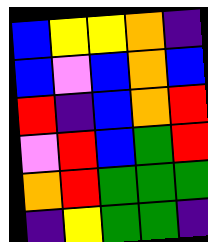[["blue", "yellow", "yellow", "orange", "indigo"], ["blue", "violet", "blue", "orange", "blue"], ["red", "indigo", "blue", "orange", "red"], ["violet", "red", "blue", "green", "red"], ["orange", "red", "green", "green", "green"], ["indigo", "yellow", "green", "green", "indigo"]]